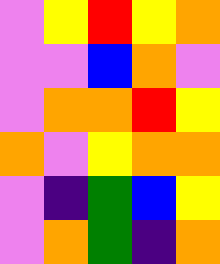[["violet", "yellow", "red", "yellow", "orange"], ["violet", "violet", "blue", "orange", "violet"], ["violet", "orange", "orange", "red", "yellow"], ["orange", "violet", "yellow", "orange", "orange"], ["violet", "indigo", "green", "blue", "yellow"], ["violet", "orange", "green", "indigo", "orange"]]